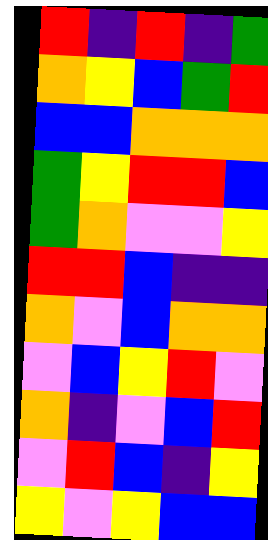[["red", "indigo", "red", "indigo", "green"], ["orange", "yellow", "blue", "green", "red"], ["blue", "blue", "orange", "orange", "orange"], ["green", "yellow", "red", "red", "blue"], ["green", "orange", "violet", "violet", "yellow"], ["red", "red", "blue", "indigo", "indigo"], ["orange", "violet", "blue", "orange", "orange"], ["violet", "blue", "yellow", "red", "violet"], ["orange", "indigo", "violet", "blue", "red"], ["violet", "red", "blue", "indigo", "yellow"], ["yellow", "violet", "yellow", "blue", "blue"]]